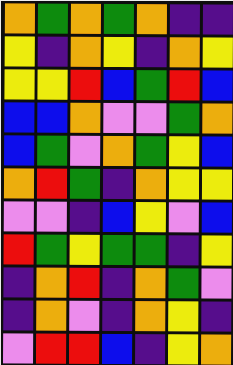[["orange", "green", "orange", "green", "orange", "indigo", "indigo"], ["yellow", "indigo", "orange", "yellow", "indigo", "orange", "yellow"], ["yellow", "yellow", "red", "blue", "green", "red", "blue"], ["blue", "blue", "orange", "violet", "violet", "green", "orange"], ["blue", "green", "violet", "orange", "green", "yellow", "blue"], ["orange", "red", "green", "indigo", "orange", "yellow", "yellow"], ["violet", "violet", "indigo", "blue", "yellow", "violet", "blue"], ["red", "green", "yellow", "green", "green", "indigo", "yellow"], ["indigo", "orange", "red", "indigo", "orange", "green", "violet"], ["indigo", "orange", "violet", "indigo", "orange", "yellow", "indigo"], ["violet", "red", "red", "blue", "indigo", "yellow", "orange"]]